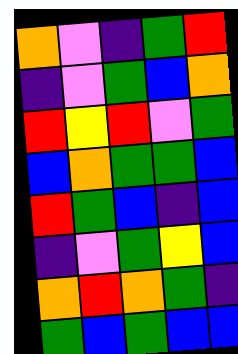[["orange", "violet", "indigo", "green", "red"], ["indigo", "violet", "green", "blue", "orange"], ["red", "yellow", "red", "violet", "green"], ["blue", "orange", "green", "green", "blue"], ["red", "green", "blue", "indigo", "blue"], ["indigo", "violet", "green", "yellow", "blue"], ["orange", "red", "orange", "green", "indigo"], ["green", "blue", "green", "blue", "blue"]]